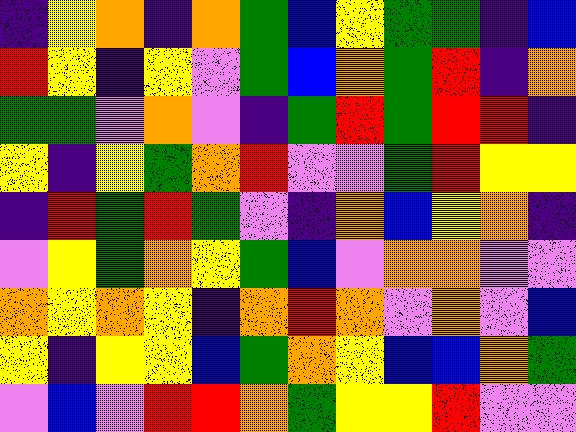[["indigo", "yellow", "orange", "indigo", "orange", "green", "blue", "yellow", "green", "green", "indigo", "blue"], ["red", "yellow", "indigo", "yellow", "violet", "green", "blue", "orange", "green", "red", "indigo", "orange"], ["green", "green", "violet", "orange", "violet", "indigo", "green", "red", "green", "red", "red", "indigo"], ["yellow", "indigo", "yellow", "green", "orange", "red", "violet", "violet", "green", "red", "yellow", "yellow"], ["indigo", "red", "green", "red", "green", "violet", "indigo", "orange", "blue", "yellow", "orange", "indigo"], ["violet", "yellow", "green", "orange", "yellow", "green", "blue", "violet", "orange", "orange", "violet", "violet"], ["orange", "yellow", "orange", "yellow", "indigo", "orange", "red", "orange", "violet", "orange", "violet", "blue"], ["yellow", "indigo", "yellow", "yellow", "blue", "green", "orange", "yellow", "blue", "blue", "orange", "green"], ["violet", "blue", "violet", "red", "red", "orange", "green", "yellow", "yellow", "red", "violet", "violet"]]